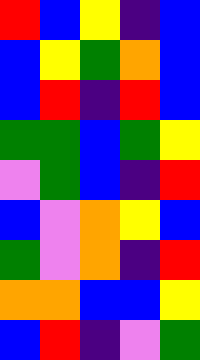[["red", "blue", "yellow", "indigo", "blue"], ["blue", "yellow", "green", "orange", "blue"], ["blue", "red", "indigo", "red", "blue"], ["green", "green", "blue", "green", "yellow"], ["violet", "green", "blue", "indigo", "red"], ["blue", "violet", "orange", "yellow", "blue"], ["green", "violet", "orange", "indigo", "red"], ["orange", "orange", "blue", "blue", "yellow"], ["blue", "red", "indigo", "violet", "green"]]